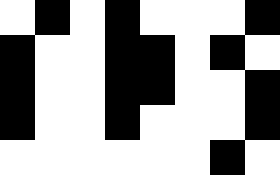[["white", "black", "white", "black", "white", "white", "white", "black"], ["black", "white", "white", "black", "black", "white", "black", "white"], ["black", "white", "white", "black", "black", "white", "white", "black"], ["black", "white", "white", "black", "white", "white", "white", "black"], ["white", "white", "white", "white", "white", "white", "black", "white"]]